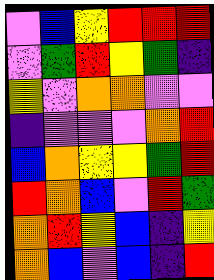[["violet", "blue", "yellow", "red", "red", "red"], ["violet", "green", "red", "yellow", "green", "indigo"], ["yellow", "violet", "orange", "orange", "violet", "violet"], ["indigo", "violet", "violet", "violet", "orange", "red"], ["blue", "orange", "yellow", "yellow", "green", "red"], ["red", "orange", "blue", "violet", "red", "green"], ["orange", "red", "yellow", "blue", "indigo", "yellow"], ["orange", "blue", "violet", "blue", "indigo", "red"]]